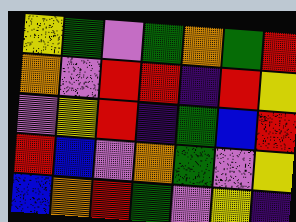[["yellow", "green", "violet", "green", "orange", "green", "red"], ["orange", "violet", "red", "red", "indigo", "red", "yellow"], ["violet", "yellow", "red", "indigo", "green", "blue", "red"], ["red", "blue", "violet", "orange", "green", "violet", "yellow"], ["blue", "orange", "red", "green", "violet", "yellow", "indigo"]]